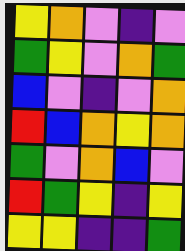[["yellow", "orange", "violet", "indigo", "violet"], ["green", "yellow", "violet", "orange", "green"], ["blue", "violet", "indigo", "violet", "orange"], ["red", "blue", "orange", "yellow", "orange"], ["green", "violet", "orange", "blue", "violet"], ["red", "green", "yellow", "indigo", "yellow"], ["yellow", "yellow", "indigo", "indigo", "green"]]